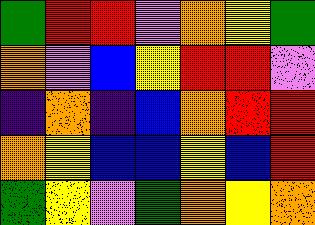[["green", "red", "red", "violet", "orange", "yellow", "green"], ["orange", "violet", "blue", "yellow", "red", "red", "violet"], ["indigo", "orange", "indigo", "blue", "orange", "red", "red"], ["orange", "yellow", "blue", "blue", "yellow", "blue", "red"], ["green", "yellow", "violet", "green", "orange", "yellow", "orange"]]